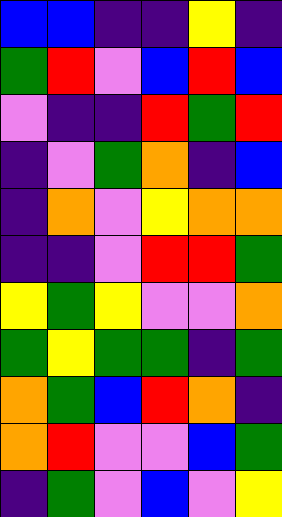[["blue", "blue", "indigo", "indigo", "yellow", "indigo"], ["green", "red", "violet", "blue", "red", "blue"], ["violet", "indigo", "indigo", "red", "green", "red"], ["indigo", "violet", "green", "orange", "indigo", "blue"], ["indigo", "orange", "violet", "yellow", "orange", "orange"], ["indigo", "indigo", "violet", "red", "red", "green"], ["yellow", "green", "yellow", "violet", "violet", "orange"], ["green", "yellow", "green", "green", "indigo", "green"], ["orange", "green", "blue", "red", "orange", "indigo"], ["orange", "red", "violet", "violet", "blue", "green"], ["indigo", "green", "violet", "blue", "violet", "yellow"]]